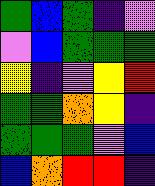[["green", "blue", "green", "indigo", "violet"], ["violet", "blue", "green", "green", "green"], ["yellow", "indigo", "violet", "yellow", "red"], ["green", "green", "orange", "yellow", "indigo"], ["green", "green", "green", "violet", "blue"], ["blue", "orange", "red", "red", "indigo"]]